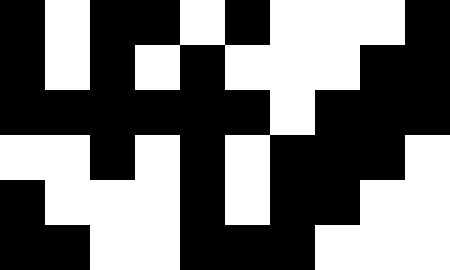[["black", "white", "black", "black", "white", "black", "white", "white", "white", "black"], ["black", "white", "black", "white", "black", "white", "white", "white", "black", "black"], ["black", "black", "black", "black", "black", "black", "white", "black", "black", "black"], ["white", "white", "black", "white", "black", "white", "black", "black", "black", "white"], ["black", "white", "white", "white", "black", "white", "black", "black", "white", "white"], ["black", "black", "white", "white", "black", "black", "black", "white", "white", "white"]]